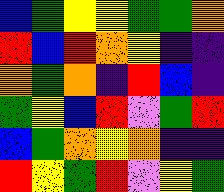[["blue", "green", "yellow", "yellow", "green", "green", "orange"], ["red", "blue", "red", "orange", "yellow", "indigo", "indigo"], ["orange", "green", "orange", "indigo", "red", "blue", "indigo"], ["green", "yellow", "blue", "red", "violet", "green", "red"], ["blue", "green", "orange", "yellow", "orange", "indigo", "indigo"], ["red", "yellow", "green", "red", "violet", "yellow", "green"]]